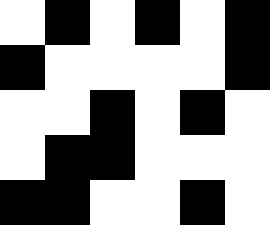[["white", "black", "white", "black", "white", "black"], ["black", "white", "white", "white", "white", "black"], ["white", "white", "black", "white", "black", "white"], ["white", "black", "black", "white", "white", "white"], ["black", "black", "white", "white", "black", "white"]]